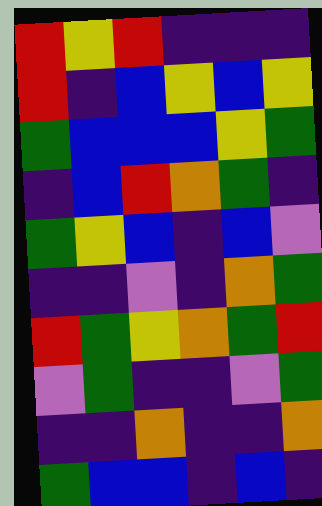[["red", "yellow", "red", "indigo", "indigo", "indigo"], ["red", "indigo", "blue", "yellow", "blue", "yellow"], ["green", "blue", "blue", "blue", "yellow", "green"], ["indigo", "blue", "red", "orange", "green", "indigo"], ["green", "yellow", "blue", "indigo", "blue", "violet"], ["indigo", "indigo", "violet", "indigo", "orange", "green"], ["red", "green", "yellow", "orange", "green", "red"], ["violet", "green", "indigo", "indigo", "violet", "green"], ["indigo", "indigo", "orange", "indigo", "indigo", "orange"], ["green", "blue", "blue", "indigo", "blue", "indigo"]]